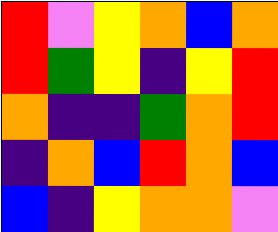[["red", "violet", "yellow", "orange", "blue", "orange"], ["red", "green", "yellow", "indigo", "yellow", "red"], ["orange", "indigo", "indigo", "green", "orange", "red"], ["indigo", "orange", "blue", "red", "orange", "blue"], ["blue", "indigo", "yellow", "orange", "orange", "violet"]]